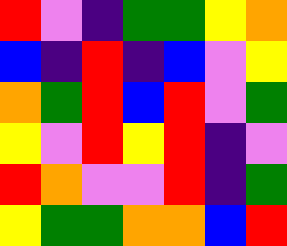[["red", "violet", "indigo", "green", "green", "yellow", "orange"], ["blue", "indigo", "red", "indigo", "blue", "violet", "yellow"], ["orange", "green", "red", "blue", "red", "violet", "green"], ["yellow", "violet", "red", "yellow", "red", "indigo", "violet"], ["red", "orange", "violet", "violet", "red", "indigo", "green"], ["yellow", "green", "green", "orange", "orange", "blue", "red"]]